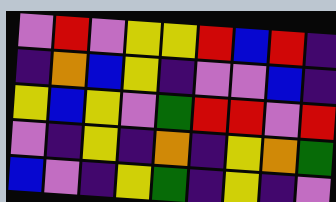[["violet", "red", "violet", "yellow", "yellow", "red", "blue", "red", "indigo"], ["indigo", "orange", "blue", "yellow", "indigo", "violet", "violet", "blue", "indigo"], ["yellow", "blue", "yellow", "violet", "green", "red", "red", "violet", "red"], ["violet", "indigo", "yellow", "indigo", "orange", "indigo", "yellow", "orange", "green"], ["blue", "violet", "indigo", "yellow", "green", "indigo", "yellow", "indigo", "violet"]]